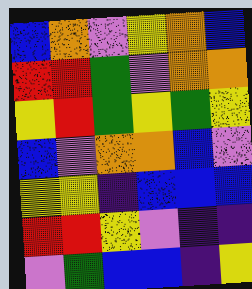[["blue", "orange", "violet", "yellow", "orange", "blue"], ["red", "red", "green", "violet", "orange", "orange"], ["yellow", "red", "green", "yellow", "green", "yellow"], ["blue", "violet", "orange", "orange", "blue", "violet"], ["yellow", "yellow", "indigo", "blue", "blue", "blue"], ["red", "red", "yellow", "violet", "indigo", "indigo"], ["violet", "green", "blue", "blue", "indigo", "yellow"]]